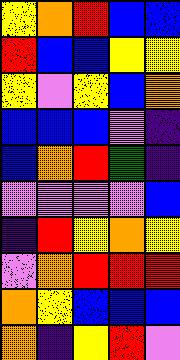[["yellow", "orange", "red", "blue", "blue"], ["red", "blue", "blue", "yellow", "yellow"], ["yellow", "violet", "yellow", "blue", "orange"], ["blue", "blue", "blue", "violet", "indigo"], ["blue", "orange", "red", "green", "indigo"], ["violet", "violet", "violet", "violet", "blue"], ["indigo", "red", "yellow", "orange", "yellow"], ["violet", "orange", "red", "red", "red"], ["orange", "yellow", "blue", "blue", "blue"], ["orange", "indigo", "yellow", "red", "violet"]]